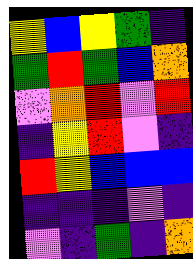[["yellow", "blue", "yellow", "green", "indigo"], ["green", "red", "green", "blue", "orange"], ["violet", "orange", "red", "violet", "red"], ["indigo", "yellow", "red", "violet", "indigo"], ["red", "yellow", "blue", "blue", "blue"], ["indigo", "indigo", "indigo", "violet", "indigo"], ["violet", "indigo", "green", "indigo", "orange"]]